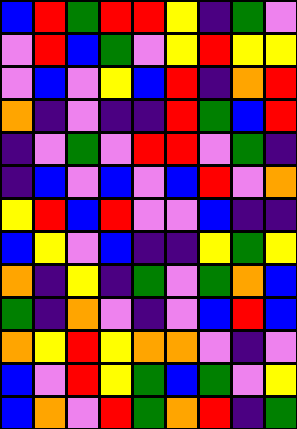[["blue", "red", "green", "red", "red", "yellow", "indigo", "green", "violet"], ["violet", "red", "blue", "green", "violet", "yellow", "red", "yellow", "yellow"], ["violet", "blue", "violet", "yellow", "blue", "red", "indigo", "orange", "red"], ["orange", "indigo", "violet", "indigo", "indigo", "red", "green", "blue", "red"], ["indigo", "violet", "green", "violet", "red", "red", "violet", "green", "indigo"], ["indigo", "blue", "violet", "blue", "violet", "blue", "red", "violet", "orange"], ["yellow", "red", "blue", "red", "violet", "violet", "blue", "indigo", "indigo"], ["blue", "yellow", "violet", "blue", "indigo", "indigo", "yellow", "green", "yellow"], ["orange", "indigo", "yellow", "indigo", "green", "violet", "green", "orange", "blue"], ["green", "indigo", "orange", "violet", "indigo", "violet", "blue", "red", "blue"], ["orange", "yellow", "red", "yellow", "orange", "orange", "violet", "indigo", "violet"], ["blue", "violet", "red", "yellow", "green", "blue", "green", "violet", "yellow"], ["blue", "orange", "violet", "red", "green", "orange", "red", "indigo", "green"]]